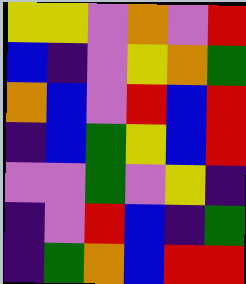[["yellow", "yellow", "violet", "orange", "violet", "red"], ["blue", "indigo", "violet", "yellow", "orange", "green"], ["orange", "blue", "violet", "red", "blue", "red"], ["indigo", "blue", "green", "yellow", "blue", "red"], ["violet", "violet", "green", "violet", "yellow", "indigo"], ["indigo", "violet", "red", "blue", "indigo", "green"], ["indigo", "green", "orange", "blue", "red", "red"]]